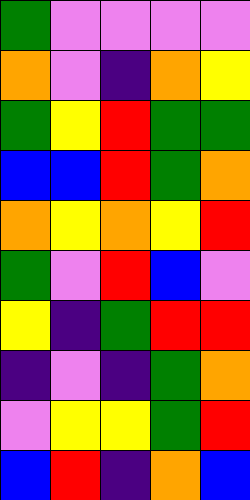[["green", "violet", "violet", "violet", "violet"], ["orange", "violet", "indigo", "orange", "yellow"], ["green", "yellow", "red", "green", "green"], ["blue", "blue", "red", "green", "orange"], ["orange", "yellow", "orange", "yellow", "red"], ["green", "violet", "red", "blue", "violet"], ["yellow", "indigo", "green", "red", "red"], ["indigo", "violet", "indigo", "green", "orange"], ["violet", "yellow", "yellow", "green", "red"], ["blue", "red", "indigo", "orange", "blue"]]